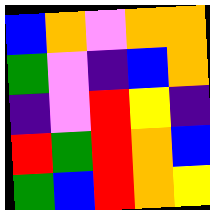[["blue", "orange", "violet", "orange", "orange"], ["green", "violet", "indigo", "blue", "orange"], ["indigo", "violet", "red", "yellow", "indigo"], ["red", "green", "red", "orange", "blue"], ["green", "blue", "red", "orange", "yellow"]]